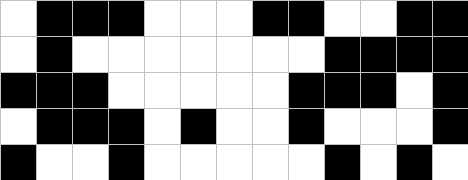[["white", "black", "black", "black", "white", "white", "white", "black", "black", "white", "white", "black", "black"], ["white", "black", "white", "white", "white", "white", "white", "white", "white", "black", "black", "black", "black"], ["black", "black", "black", "white", "white", "white", "white", "white", "black", "black", "black", "white", "black"], ["white", "black", "black", "black", "white", "black", "white", "white", "black", "white", "white", "white", "black"], ["black", "white", "white", "black", "white", "white", "white", "white", "white", "black", "white", "black", "white"]]